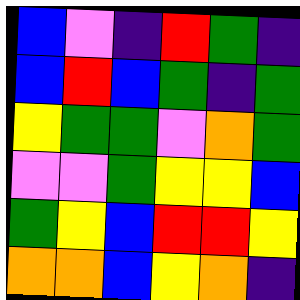[["blue", "violet", "indigo", "red", "green", "indigo"], ["blue", "red", "blue", "green", "indigo", "green"], ["yellow", "green", "green", "violet", "orange", "green"], ["violet", "violet", "green", "yellow", "yellow", "blue"], ["green", "yellow", "blue", "red", "red", "yellow"], ["orange", "orange", "blue", "yellow", "orange", "indigo"]]